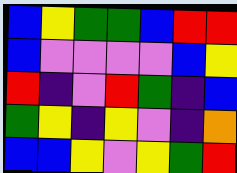[["blue", "yellow", "green", "green", "blue", "red", "red"], ["blue", "violet", "violet", "violet", "violet", "blue", "yellow"], ["red", "indigo", "violet", "red", "green", "indigo", "blue"], ["green", "yellow", "indigo", "yellow", "violet", "indigo", "orange"], ["blue", "blue", "yellow", "violet", "yellow", "green", "red"]]